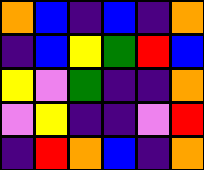[["orange", "blue", "indigo", "blue", "indigo", "orange"], ["indigo", "blue", "yellow", "green", "red", "blue"], ["yellow", "violet", "green", "indigo", "indigo", "orange"], ["violet", "yellow", "indigo", "indigo", "violet", "red"], ["indigo", "red", "orange", "blue", "indigo", "orange"]]